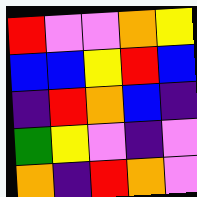[["red", "violet", "violet", "orange", "yellow"], ["blue", "blue", "yellow", "red", "blue"], ["indigo", "red", "orange", "blue", "indigo"], ["green", "yellow", "violet", "indigo", "violet"], ["orange", "indigo", "red", "orange", "violet"]]